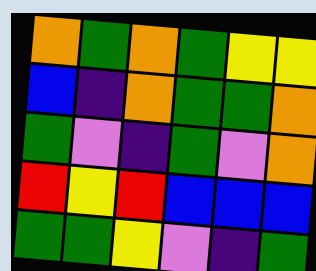[["orange", "green", "orange", "green", "yellow", "yellow"], ["blue", "indigo", "orange", "green", "green", "orange"], ["green", "violet", "indigo", "green", "violet", "orange"], ["red", "yellow", "red", "blue", "blue", "blue"], ["green", "green", "yellow", "violet", "indigo", "green"]]